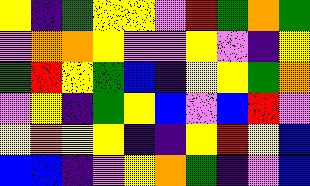[["yellow", "indigo", "green", "yellow", "yellow", "violet", "red", "green", "orange", "green"], ["violet", "orange", "orange", "yellow", "violet", "violet", "yellow", "violet", "indigo", "yellow"], ["green", "red", "yellow", "green", "blue", "indigo", "yellow", "yellow", "green", "orange"], ["violet", "yellow", "indigo", "green", "yellow", "blue", "violet", "blue", "red", "violet"], ["yellow", "orange", "yellow", "yellow", "indigo", "indigo", "yellow", "red", "yellow", "blue"], ["blue", "blue", "indigo", "violet", "yellow", "orange", "green", "indigo", "violet", "blue"]]